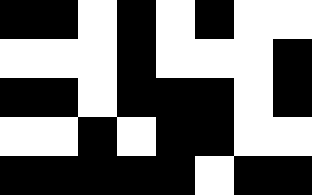[["black", "black", "white", "black", "white", "black", "white", "white"], ["white", "white", "white", "black", "white", "white", "white", "black"], ["black", "black", "white", "black", "black", "black", "white", "black"], ["white", "white", "black", "white", "black", "black", "white", "white"], ["black", "black", "black", "black", "black", "white", "black", "black"]]